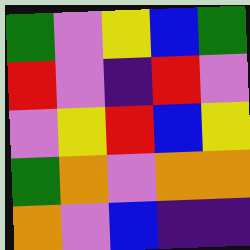[["green", "violet", "yellow", "blue", "green"], ["red", "violet", "indigo", "red", "violet"], ["violet", "yellow", "red", "blue", "yellow"], ["green", "orange", "violet", "orange", "orange"], ["orange", "violet", "blue", "indigo", "indigo"]]